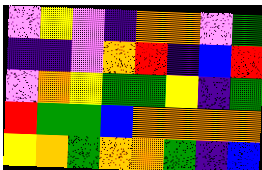[["violet", "yellow", "violet", "indigo", "orange", "orange", "violet", "green"], ["indigo", "indigo", "violet", "orange", "red", "indigo", "blue", "red"], ["violet", "orange", "yellow", "green", "green", "yellow", "indigo", "green"], ["red", "green", "green", "blue", "orange", "orange", "orange", "orange"], ["yellow", "orange", "green", "orange", "orange", "green", "indigo", "blue"]]